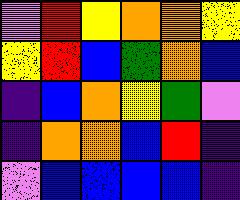[["violet", "red", "yellow", "orange", "orange", "yellow"], ["yellow", "red", "blue", "green", "orange", "blue"], ["indigo", "blue", "orange", "yellow", "green", "violet"], ["indigo", "orange", "orange", "blue", "red", "indigo"], ["violet", "blue", "blue", "blue", "blue", "indigo"]]